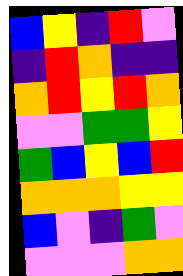[["blue", "yellow", "indigo", "red", "violet"], ["indigo", "red", "orange", "indigo", "indigo"], ["orange", "red", "yellow", "red", "orange"], ["violet", "violet", "green", "green", "yellow"], ["green", "blue", "yellow", "blue", "red"], ["orange", "orange", "orange", "yellow", "yellow"], ["blue", "violet", "indigo", "green", "violet"], ["violet", "violet", "violet", "orange", "orange"]]